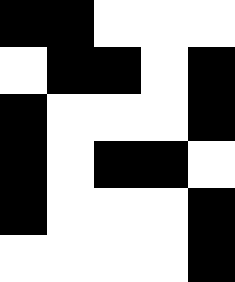[["black", "black", "white", "white", "white"], ["white", "black", "black", "white", "black"], ["black", "white", "white", "white", "black"], ["black", "white", "black", "black", "white"], ["black", "white", "white", "white", "black"], ["white", "white", "white", "white", "black"]]